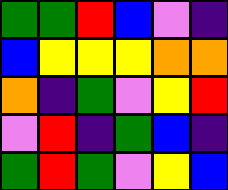[["green", "green", "red", "blue", "violet", "indigo"], ["blue", "yellow", "yellow", "yellow", "orange", "orange"], ["orange", "indigo", "green", "violet", "yellow", "red"], ["violet", "red", "indigo", "green", "blue", "indigo"], ["green", "red", "green", "violet", "yellow", "blue"]]